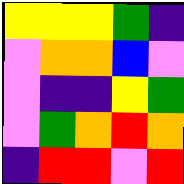[["yellow", "yellow", "yellow", "green", "indigo"], ["violet", "orange", "orange", "blue", "violet"], ["violet", "indigo", "indigo", "yellow", "green"], ["violet", "green", "orange", "red", "orange"], ["indigo", "red", "red", "violet", "red"]]